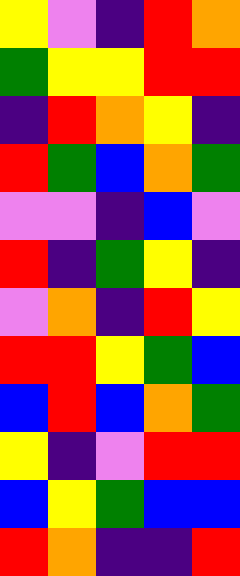[["yellow", "violet", "indigo", "red", "orange"], ["green", "yellow", "yellow", "red", "red"], ["indigo", "red", "orange", "yellow", "indigo"], ["red", "green", "blue", "orange", "green"], ["violet", "violet", "indigo", "blue", "violet"], ["red", "indigo", "green", "yellow", "indigo"], ["violet", "orange", "indigo", "red", "yellow"], ["red", "red", "yellow", "green", "blue"], ["blue", "red", "blue", "orange", "green"], ["yellow", "indigo", "violet", "red", "red"], ["blue", "yellow", "green", "blue", "blue"], ["red", "orange", "indigo", "indigo", "red"]]